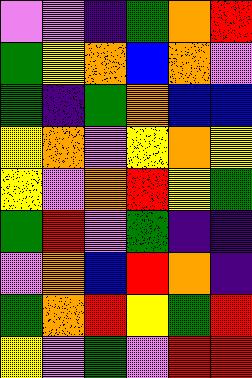[["violet", "violet", "indigo", "green", "orange", "red"], ["green", "yellow", "orange", "blue", "orange", "violet"], ["green", "indigo", "green", "orange", "blue", "blue"], ["yellow", "orange", "violet", "yellow", "orange", "yellow"], ["yellow", "violet", "orange", "red", "yellow", "green"], ["green", "red", "violet", "green", "indigo", "indigo"], ["violet", "orange", "blue", "red", "orange", "indigo"], ["green", "orange", "red", "yellow", "green", "red"], ["yellow", "violet", "green", "violet", "red", "red"]]